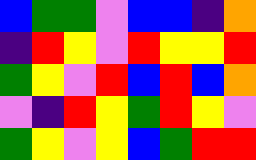[["blue", "green", "green", "violet", "blue", "blue", "indigo", "orange"], ["indigo", "red", "yellow", "violet", "red", "yellow", "yellow", "red"], ["green", "yellow", "violet", "red", "blue", "red", "blue", "orange"], ["violet", "indigo", "red", "yellow", "green", "red", "yellow", "violet"], ["green", "yellow", "violet", "yellow", "blue", "green", "red", "red"]]